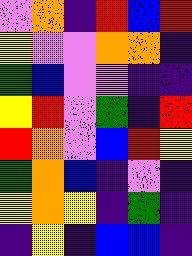[["violet", "orange", "indigo", "red", "blue", "red"], ["yellow", "violet", "violet", "orange", "orange", "indigo"], ["green", "blue", "violet", "violet", "indigo", "indigo"], ["yellow", "red", "violet", "green", "indigo", "red"], ["red", "orange", "violet", "blue", "red", "yellow"], ["green", "orange", "blue", "indigo", "violet", "indigo"], ["yellow", "orange", "yellow", "indigo", "green", "indigo"], ["indigo", "yellow", "indigo", "blue", "blue", "indigo"]]